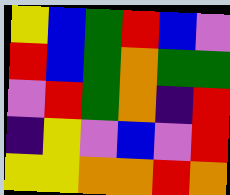[["yellow", "blue", "green", "red", "blue", "violet"], ["red", "blue", "green", "orange", "green", "green"], ["violet", "red", "green", "orange", "indigo", "red"], ["indigo", "yellow", "violet", "blue", "violet", "red"], ["yellow", "yellow", "orange", "orange", "red", "orange"]]